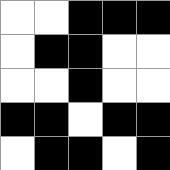[["white", "white", "black", "black", "black"], ["white", "black", "black", "white", "white"], ["white", "white", "black", "white", "white"], ["black", "black", "white", "black", "black"], ["white", "black", "black", "white", "black"]]